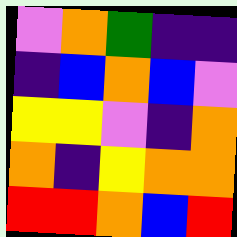[["violet", "orange", "green", "indigo", "indigo"], ["indigo", "blue", "orange", "blue", "violet"], ["yellow", "yellow", "violet", "indigo", "orange"], ["orange", "indigo", "yellow", "orange", "orange"], ["red", "red", "orange", "blue", "red"]]